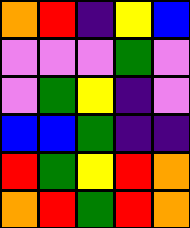[["orange", "red", "indigo", "yellow", "blue"], ["violet", "violet", "violet", "green", "violet"], ["violet", "green", "yellow", "indigo", "violet"], ["blue", "blue", "green", "indigo", "indigo"], ["red", "green", "yellow", "red", "orange"], ["orange", "red", "green", "red", "orange"]]